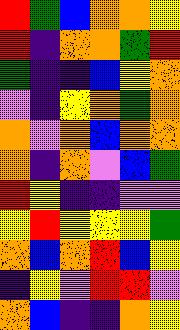[["red", "green", "blue", "orange", "orange", "yellow"], ["red", "indigo", "orange", "orange", "green", "red"], ["green", "indigo", "indigo", "blue", "yellow", "orange"], ["violet", "indigo", "yellow", "orange", "green", "orange"], ["orange", "violet", "orange", "blue", "orange", "orange"], ["orange", "indigo", "orange", "violet", "blue", "green"], ["red", "yellow", "indigo", "indigo", "violet", "violet"], ["yellow", "red", "yellow", "yellow", "yellow", "green"], ["orange", "blue", "orange", "red", "blue", "yellow"], ["indigo", "yellow", "violet", "red", "red", "violet"], ["orange", "blue", "indigo", "indigo", "orange", "yellow"]]